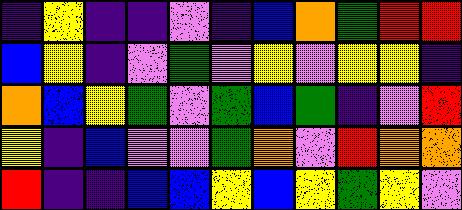[["indigo", "yellow", "indigo", "indigo", "violet", "indigo", "blue", "orange", "green", "red", "red"], ["blue", "yellow", "indigo", "violet", "green", "violet", "yellow", "violet", "yellow", "yellow", "indigo"], ["orange", "blue", "yellow", "green", "violet", "green", "blue", "green", "indigo", "violet", "red"], ["yellow", "indigo", "blue", "violet", "violet", "green", "orange", "violet", "red", "orange", "orange"], ["red", "indigo", "indigo", "blue", "blue", "yellow", "blue", "yellow", "green", "yellow", "violet"]]